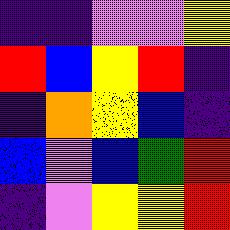[["indigo", "indigo", "violet", "violet", "yellow"], ["red", "blue", "yellow", "red", "indigo"], ["indigo", "orange", "yellow", "blue", "indigo"], ["blue", "violet", "blue", "green", "red"], ["indigo", "violet", "yellow", "yellow", "red"]]